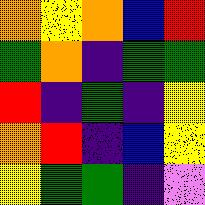[["orange", "yellow", "orange", "blue", "red"], ["green", "orange", "indigo", "green", "green"], ["red", "indigo", "green", "indigo", "yellow"], ["orange", "red", "indigo", "blue", "yellow"], ["yellow", "green", "green", "indigo", "violet"]]